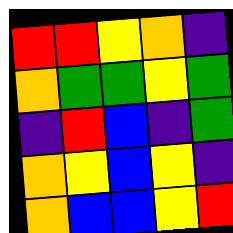[["red", "red", "yellow", "orange", "indigo"], ["orange", "green", "green", "yellow", "green"], ["indigo", "red", "blue", "indigo", "green"], ["orange", "yellow", "blue", "yellow", "indigo"], ["orange", "blue", "blue", "yellow", "red"]]